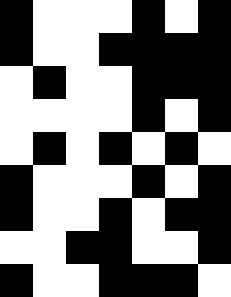[["black", "white", "white", "white", "black", "white", "black"], ["black", "white", "white", "black", "black", "black", "black"], ["white", "black", "white", "white", "black", "black", "black"], ["white", "white", "white", "white", "black", "white", "black"], ["white", "black", "white", "black", "white", "black", "white"], ["black", "white", "white", "white", "black", "white", "black"], ["black", "white", "white", "black", "white", "black", "black"], ["white", "white", "black", "black", "white", "white", "black"], ["black", "white", "white", "black", "black", "black", "white"]]